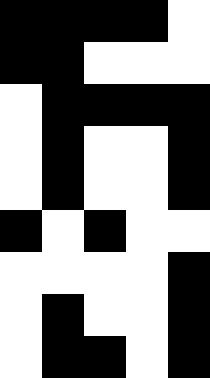[["black", "black", "black", "black", "white"], ["black", "black", "white", "white", "white"], ["white", "black", "black", "black", "black"], ["white", "black", "white", "white", "black"], ["white", "black", "white", "white", "black"], ["black", "white", "black", "white", "white"], ["white", "white", "white", "white", "black"], ["white", "black", "white", "white", "black"], ["white", "black", "black", "white", "black"]]